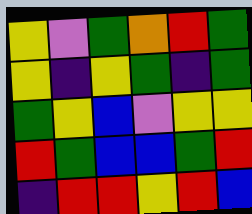[["yellow", "violet", "green", "orange", "red", "green"], ["yellow", "indigo", "yellow", "green", "indigo", "green"], ["green", "yellow", "blue", "violet", "yellow", "yellow"], ["red", "green", "blue", "blue", "green", "red"], ["indigo", "red", "red", "yellow", "red", "blue"]]